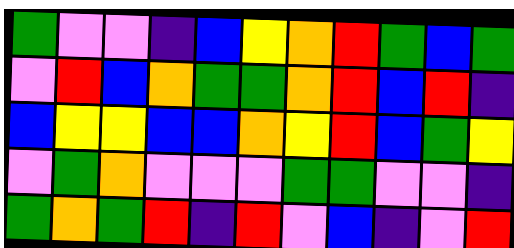[["green", "violet", "violet", "indigo", "blue", "yellow", "orange", "red", "green", "blue", "green"], ["violet", "red", "blue", "orange", "green", "green", "orange", "red", "blue", "red", "indigo"], ["blue", "yellow", "yellow", "blue", "blue", "orange", "yellow", "red", "blue", "green", "yellow"], ["violet", "green", "orange", "violet", "violet", "violet", "green", "green", "violet", "violet", "indigo"], ["green", "orange", "green", "red", "indigo", "red", "violet", "blue", "indigo", "violet", "red"]]